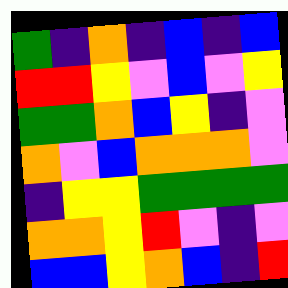[["green", "indigo", "orange", "indigo", "blue", "indigo", "blue"], ["red", "red", "yellow", "violet", "blue", "violet", "yellow"], ["green", "green", "orange", "blue", "yellow", "indigo", "violet"], ["orange", "violet", "blue", "orange", "orange", "orange", "violet"], ["indigo", "yellow", "yellow", "green", "green", "green", "green"], ["orange", "orange", "yellow", "red", "violet", "indigo", "violet"], ["blue", "blue", "yellow", "orange", "blue", "indigo", "red"]]